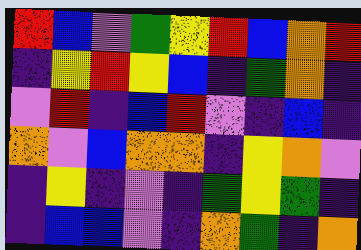[["red", "blue", "violet", "green", "yellow", "red", "blue", "orange", "red"], ["indigo", "yellow", "red", "yellow", "blue", "indigo", "green", "orange", "indigo"], ["violet", "red", "indigo", "blue", "red", "violet", "indigo", "blue", "indigo"], ["orange", "violet", "blue", "orange", "orange", "indigo", "yellow", "orange", "violet"], ["indigo", "yellow", "indigo", "violet", "indigo", "green", "yellow", "green", "indigo"], ["indigo", "blue", "blue", "violet", "indigo", "orange", "green", "indigo", "orange"]]